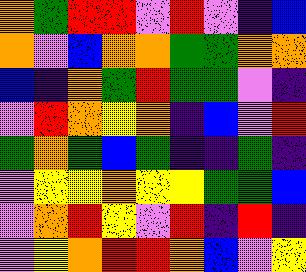[["orange", "green", "red", "red", "violet", "red", "violet", "indigo", "blue"], ["orange", "violet", "blue", "orange", "orange", "green", "green", "orange", "orange"], ["blue", "indigo", "orange", "green", "red", "green", "green", "violet", "indigo"], ["violet", "red", "orange", "yellow", "orange", "indigo", "blue", "violet", "red"], ["green", "orange", "green", "blue", "green", "indigo", "indigo", "green", "indigo"], ["violet", "yellow", "yellow", "orange", "yellow", "yellow", "green", "green", "blue"], ["violet", "orange", "red", "yellow", "violet", "red", "indigo", "red", "indigo"], ["violet", "yellow", "orange", "red", "red", "orange", "blue", "violet", "yellow"]]